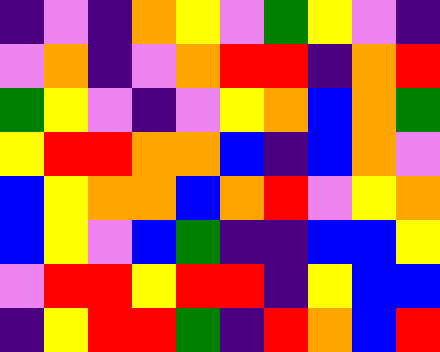[["indigo", "violet", "indigo", "orange", "yellow", "violet", "green", "yellow", "violet", "indigo"], ["violet", "orange", "indigo", "violet", "orange", "red", "red", "indigo", "orange", "red"], ["green", "yellow", "violet", "indigo", "violet", "yellow", "orange", "blue", "orange", "green"], ["yellow", "red", "red", "orange", "orange", "blue", "indigo", "blue", "orange", "violet"], ["blue", "yellow", "orange", "orange", "blue", "orange", "red", "violet", "yellow", "orange"], ["blue", "yellow", "violet", "blue", "green", "indigo", "indigo", "blue", "blue", "yellow"], ["violet", "red", "red", "yellow", "red", "red", "indigo", "yellow", "blue", "blue"], ["indigo", "yellow", "red", "red", "green", "indigo", "red", "orange", "blue", "red"]]